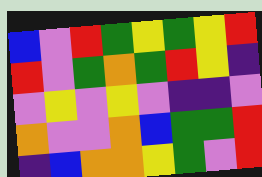[["blue", "violet", "red", "green", "yellow", "green", "yellow", "red"], ["red", "violet", "green", "orange", "green", "red", "yellow", "indigo"], ["violet", "yellow", "violet", "yellow", "violet", "indigo", "indigo", "violet"], ["orange", "violet", "violet", "orange", "blue", "green", "green", "red"], ["indigo", "blue", "orange", "orange", "yellow", "green", "violet", "red"]]